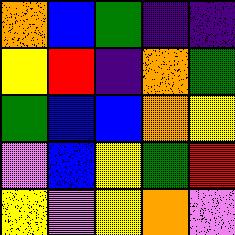[["orange", "blue", "green", "indigo", "indigo"], ["yellow", "red", "indigo", "orange", "green"], ["green", "blue", "blue", "orange", "yellow"], ["violet", "blue", "yellow", "green", "red"], ["yellow", "violet", "yellow", "orange", "violet"]]